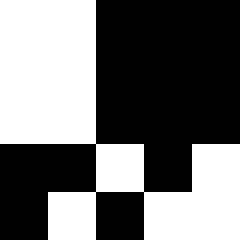[["white", "white", "black", "black", "black"], ["white", "white", "black", "black", "black"], ["white", "white", "black", "black", "black"], ["black", "black", "white", "black", "white"], ["black", "white", "black", "white", "white"]]